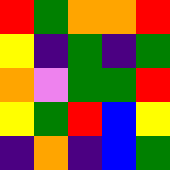[["red", "green", "orange", "orange", "red"], ["yellow", "indigo", "green", "indigo", "green"], ["orange", "violet", "green", "green", "red"], ["yellow", "green", "red", "blue", "yellow"], ["indigo", "orange", "indigo", "blue", "green"]]